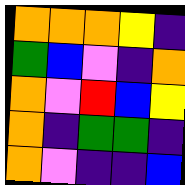[["orange", "orange", "orange", "yellow", "indigo"], ["green", "blue", "violet", "indigo", "orange"], ["orange", "violet", "red", "blue", "yellow"], ["orange", "indigo", "green", "green", "indigo"], ["orange", "violet", "indigo", "indigo", "blue"]]